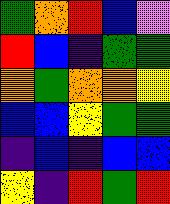[["green", "orange", "red", "blue", "violet"], ["red", "blue", "indigo", "green", "green"], ["orange", "green", "orange", "orange", "yellow"], ["blue", "blue", "yellow", "green", "green"], ["indigo", "blue", "indigo", "blue", "blue"], ["yellow", "indigo", "red", "green", "red"]]